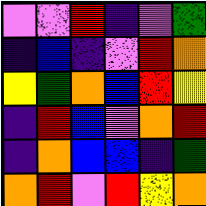[["violet", "violet", "red", "indigo", "violet", "green"], ["indigo", "blue", "indigo", "violet", "red", "orange"], ["yellow", "green", "orange", "blue", "red", "yellow"], ["indigo", "red", "blue", "violet", "orange", "red"], ["indigo", "orange", "blue", "blue", "indigo", "green"], ["orange", "red", "violet", "red", "yellow", "orange"]]